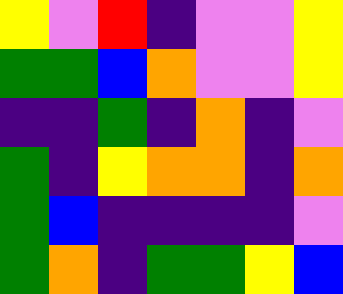[["yellow", "violet", "red", "indigo", "violet", "violet", "yellow"], ["green", "green", "blue", "orange", "violet", "violet", "yellow"], ["indigo", "indigo", "green", "indigo", "orange", "indigo", "violet"], ["green", "indigo", "yellow", "orange", "orange", "indigo", "orange"], ["green", "blue", "indigo", "indigo", "indigo", "indigo", "violet"], ["green", "orange", "indigo", "green", "green", "yellow", "blue"]]